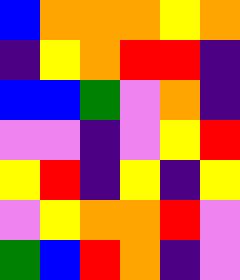[["blue", "orange", "orange", "orange", "yellow", "orange"], ["indigo", "yellow", "orange", "red", "red", "indigo"], ["blue", "blue", "green", "violet", "orange", "indigo"], ["violet", "violet", "indigo", "violet", "yellow", "red"], ["yellow", "red", "indigo", "yellow", "indigo", "yellow"], ["violet", "yellow", "orange", "orange", "red", "violet"], ["green", "blue", "red", "orange", "indigo", "violet"]]